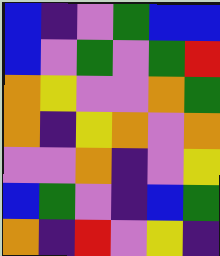[["blue", "indigo", "violet", "green", "blue", "blue"], ["blue", "violet", "green", "violet", "green", "red"], ["orange", "yellow", "violet", "violet", "orange", "green"], ["orange", "indigo", "yellow", "orange", "violet", "orange"], ["violet", "violet", "orange", "indigo", "violet", "yellow"], ["blue", "green", "violet", "indigo", "blue", "green"], ["orange", "indigo", "red", "violet", "yellow", "indigo"]]